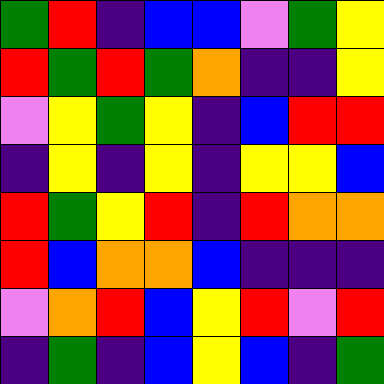[["green", "red", "indigo", "blue", "blue", "violet", "green", "yellow"], ["red", "green", "red", "green", "orange", "indigo", "indigo", "yellow"], ["violet", "yellow", "green", "yellow", "indigo", "blue", "red", "red"], ["indigo", "yellow", "indigo", "yellow", "indigo", "yellow", "yellow", "blue"], ["red", "green", "yellow", "red", "indigo", "red", "orange", "orange"], ["red", "blue", "orange", "orange", "blue", "indigo", "indigo", "indigo"], ["violet", "orange", "red", "blue", "yellow", "red", "violet", "red"], ["indigo", "green", "indigo", "blue", "yellow", "blue", "indigo", "green"]]